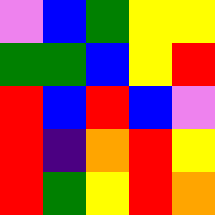[["violet", "blue", "green", "yellow", "yellow"], ["green", "green", "blue", "yellow", "red"], ["red", "blue", "red", "blue", "violet"], ["red", "indigo", "orange", "red", "yellow"], ["red", "green", "yellow", "red", "orange"]]